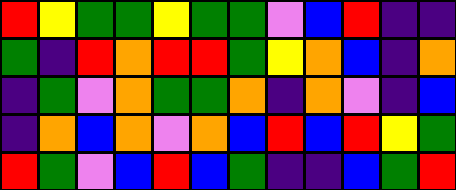[["red", "yellow", "green", "green", "yellow", "green", "green", "violet", "blue", "red", "indigo", "indigo"], ["green", "indigo", "red", "orange", "red", "red", "green", "yellow", "orange", "blue", "indigo", "orange"], ["indigo", "green", "violet", "orange", "green", "green", "orange", "indigo", "orange", "violet", "indigo", "blue"], ["indigo", "orange", "blue", "orange", "violet", "orange", "blue", "red", "blue", "red", "yellow", "green"], ["red", "green", "violet", "blue", "red", "blue", "green", "indigo", "indigo", "blue", "green", "red"]]